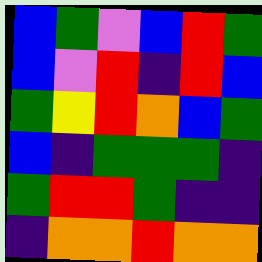[["blue", "green", "violet", "blue", "red", "green"], ["blue", "violet", "red", "indigo", "red", "blue"], ["green", "yellow", "red", "orange", "blue", "green"], ["blue", "indigo", "green", "green", "green", "indigo"], ["green", "red", "red", "green", "indigo", "indigo"], ["indigo", "orange", "orange", "red", "orange", "orange"]]